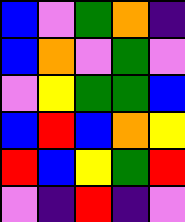[["blue", "violet", "green", "orange", "indigo"], ["blue", "orange", "violet", "green", "violet"], ["violet", "yellow", "green", "green", "blue"], ["blue", "red", "blue", "orange", "yellow"], ["red", "blue", "yellow", "green", "red"], ["violet", "indigo", "red", "indigo", "violet"]]